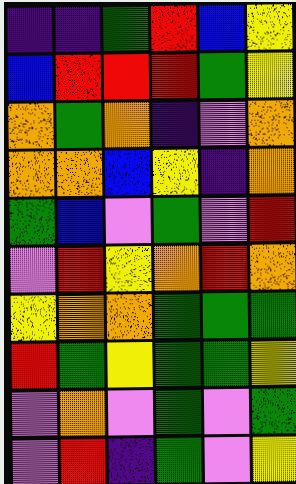[["indigo", "indigo", "green", "red", "blue", "yellow"], ["blue", "red", "red", "red", "green", "yellow"], ["orange", "green", "orange", "indigo", "violet", "orange"], ["orange", "orange", "blue", "yellow", "indigo", "orange"], ["green", "blue", "violet", "green", "violet", "red"], ["violet", "red", "yellow", "orange", "red", "orange"], ["yellow", "orange", "orange", "green", "green", "green"], ["red", "green", "yellow", "green", "green", "yellow"], ["violet", "orange", "violet", "green", "violet", "green"], ["violet", "red", "indigo", "green", "violet", "yellow"]]